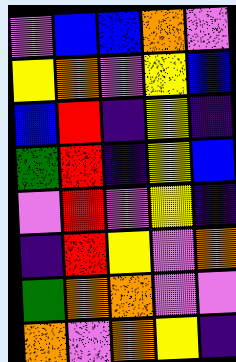[["violet", "blue", "blue", "orange", "violet"], ["yellow", "orange", "violet", "yellow", "blue"], ["blue", "red", "indigo", "yellow", "indigo"], ["green", "red", "indigo", "yellow", "blue"], ["violet", "red", "violet", "yellow", "indigo"], ["indigo", "red", "yellow", "violet", "orange"], ["green", "orange", "orange", "violet", "violet"], ["orange", "violet", "orange", "yellow", "indigo"]]